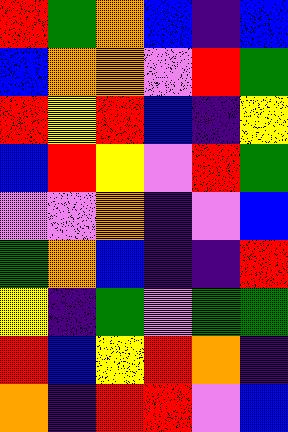[["red", "green", "orange", "blue", "indigo", "blue"], ["blue", "orange", "orange", "violet", "red", "green"], ["red", "yellow", "red", "blue", "indigo", "yellow"], ["blue", "red", "yellow", "violet", "red", "green"], ["violet", "violet", "orange", "indigo", "violet", "blue"], ["green", "orange", "blue", "indigo", "indigo", "red"], ["yellow", "indigo", "green", "violet", "green", "green"], ["red", "blue", "yellow", "red", "orange", "indigo"], ["orange", "indigo", "red", "red", "violet", "blue"]]